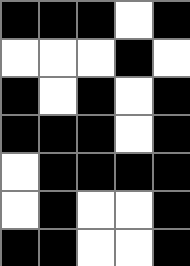[["black", "black", "black", "white", "black"], ["white", "white", "white", "black", "white"], ["black", "white", "black", "white", "black"], ["black", "black", "black", "white", "black"], ["white", "black", "black", "black", "black"], ["white", "black", "white", "white", "black"], ["black", "black", "white", "white", "black"]]